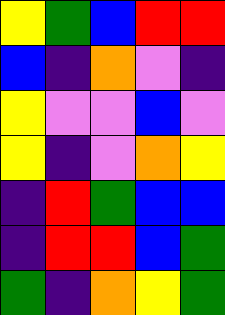[["yellow", "green", "blue", "red", "red"], ["blue", "indigo", "orange", "violet", "indigo"], ["yellow", "violet", "violet", "blue", "violet"], ["yellow", "indigo", "violet", "orange", "yellow"], ["indigo", "red", "green", "blue", "blue"], ["indigo", "red", "red", "blue", "green"], ["green", "indigo", "orange", "yellow", "green"]]